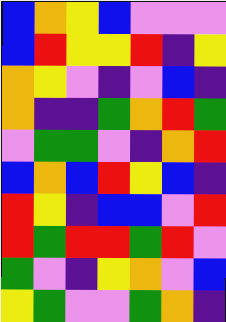[["blue", "orange", "yellow", "blue", "violet", "violet", "violet"], ["blue", "red", "yellow", "yellow", "red", "indigo", "yellow"], ["orange", "yellow", "violet", "indigo", "violet", "blue", "indigo"], ["orange", "indigo", "indigo", "green", "orange", "red", "green"], ["violet", "green", "green", "violet", "indigo", "orange", "red"], ["blue", "orange", "blue", "red", "yellow", "blue", "indigo"], ["red", "yellow", "indigo", "blue", "blue", "violet", "red"], ["red", "green", "red", "red", "green", "red", "violet"], ["green", "violet", "indigo", "yellow", "orange", "violet", "blue"], ["yellow", "green", "violet", "violet", "green", "orange", "indigo"]]